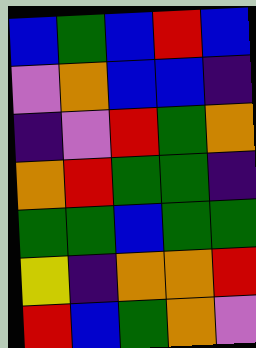[["blue", "green", "blue", "red", "blue"], ["violet", "orange", "blue", "blue", "indigo"], ["indigo", "violet", "red", "green", "orange"], ["orange", "red", "green", "green", "indigo"], ["green", "green", "blue", "green", "green"], ["yellow", "indigo", "orange", "orange", "red"], ["red", "blue", "green", "orange", "violet"]]